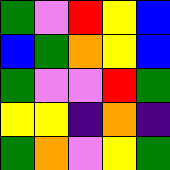[["green", "violet", "red", "yellow", "blue"], ["blue", "green", "orange", "yellow", "blue"], ["green", "violet", "violet", "red", "green"], ["yellow", "yellow", "indigo", "orange", "indigo"], ["green", "orange", "violet", "yellow", "green"]]